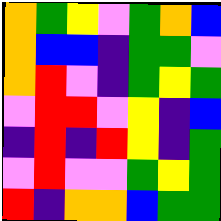[["orange", "green", "yellow", "violet", "green", "orange", "blue"], ["orange", "blue", "blue", "indigo", "green", "green", "violet"], ["orange", "red", "violet", "indigo", "green", "yellow", "green"], ["violet", "red", "red", "violet", "yellow", "indigo", "blue"], ["indigo", "red", "indigo", "red", "yellow", "indigo", "green"], ["violet", "red", "violet", "violet", "green", "yellow", "green"], ["red", "indigo", "orange", "orange", "blue", "green", "green"]]